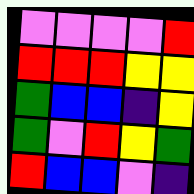[["violet", "violet", "violet", "violet", "red"], ["red", "red", "red", "yellow", "yellow"], ["green", "blue", "blue", "indigo", "yellow"], ["green", "violet", "red", "yellow", "green"], ["red", "blue", "blue", "violet", "indigo"]]